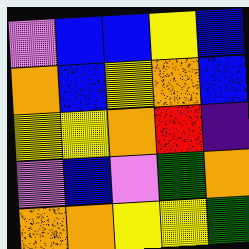[["violet", "blue", "blue", "yellow", "blue"], ["orange", "blue", "yellow", "orange", "blue"], ["yellow", "yellow", "orange", "red", "indigo"], ["violet", "blue", "violet", "green", "orange"], ["orange", "orange", "yellow", "yellow", "green"]]